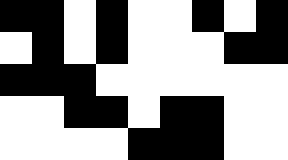[["black", "black", "white", "black", "white", "white", "black", "white", "black"], ["white", "black", "white", "black", "white", "white", "white", "black", "black"], ["black", "black", "black", "white", "white", "white", "white", "white", "white"], ["white", "white", "black", "black", "white", "black", "black", "white", "white"], ["white", "white", "white", "white", "black", "black", "black", "white", "white"]]